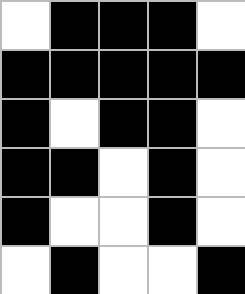[["white", "black", "black", "black", "white"], ["black", "black", "black", "black", "black"], ["black", "white", "black", "black", "white"], ["black", "black", "white", "black", "white"], ["black", "white", "white", "black", "white"], ["white", "black", "white", "white", "black"]]